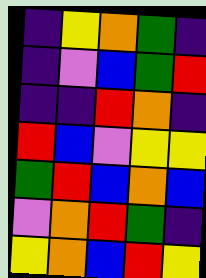[["indigo", "yellow", "orange", "green", "indigo"], ["indigo", "violet", "blue", "green", "red"], ["indigo", "indigo", "red", "orange", "indigo"], ["red", "blue", "violet", "yellow", "yellow"], ["green", "red", "blue", "orange", "blue"], ["violet", "orange", "red", "green", "indigo"], ["yellow", "orange", "blue", "red", "yellow"]]